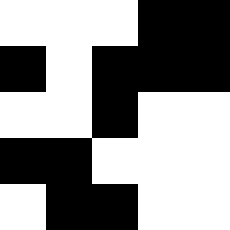[["white", "white", "white", "black", "black"], ["black", "white", "black", "black", "black"], ["white", "white", "black", "white", "white"], ["black", "black", "white", "white", "white"], ["white", "black", "black", "white", "white"]]